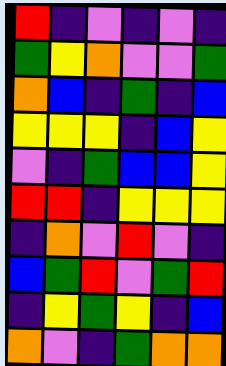[["red", "indigo", "violet", "indigo", "violet", "indigo"], ["green", "yellow", "orange", "violet", "violet", "green"], ["orange", "blue", "indigo", "green", "indigo", "blue"], ["yellow", "yellow", "yellow", "indigo", "blue", "yellow"], ["violet", "indigo", "green", "blue", "blue", "yellow"], ["red", "red", "indigo", "yellow", "yellow", "yellow"], ["indigo", "orange", "violet", "red", "violet", "indigo"], ["blue", "green", "red", "violet", "green", "red"], ["indigo", "yellow", "green", "yellow", "indigo", "blue"], ["orange", "violet", "indigo", "green", "orange", "orange"]]